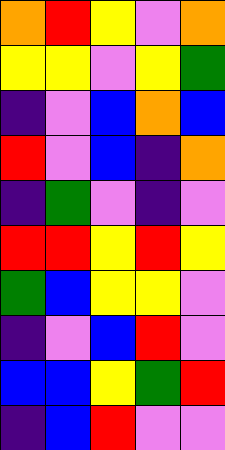[["orange", "red", "yellow", "violet", "orange"], ["yellow", "yellow", "violet", "yellow", "green"], ["indigo", "violet", "blue", "orange", "blue"], ["red", "violet", "blue", "indigo", "orange"], ["indigo", "green", "violet", "indigo", "violet"], ["red", "red", "yellow", "red", "yellow"], ["green", "blue", "yellow", "yellow", "violet"], ["indigo", "violet", "blue", "red", "violet"], ["blue", "blue", "yellow", "green", "red"], ["indigo", "blue", "red", "violet", "violet"]]